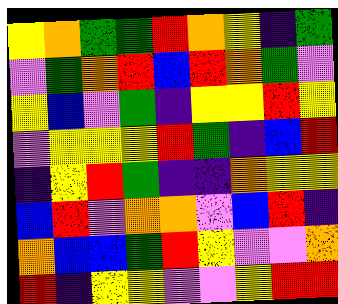[["yellow", "orange", "green", "green", "red", "orange", "yellow", "indigo", "green"], ["violet", "green", "orange", "red", "blue", "red", "orange", "green", "violet"], ["yellow", "blue", "violet", "green", "indigo", "yellow", "yellow", "red", "yellow"], ["violet", "yellow", "yellow", "yellow", "red", "green", "indigo", "blue", "red"], ["indigo", "yellow", "red", "green", "indigo", "indigo", "orange", "yellow", "yellow"], ["blue", "red", "violet", "orange", "orange", "violet", "blue", "red", "indigo"], ["orange", "blue", "blue", "green", "red", "yellow", "violet", "violet", "orange"], ["red", "indigo", "yellow", "yellow", "violet", "violet", "yellow", "red", "red"]]